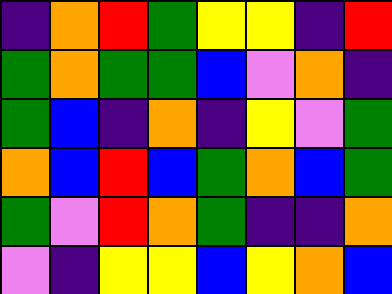[["indigo", "orange", "red", "green", "yellow", "yellow", "indigo", "red"], ["green", "orange", "green", "green", "blue", "violet", "orange", "indigo"], ["green", "blue", "indigo", "orange", "indigo", "yellow", "violet", "green"], ["orange", "blue", "red", "blue", "green", "orange", "blue", "green"], ["green", "violet", "red", "orange", "green", "indigo", "indigo", "orange"], ["violet", "indigo", "yellow", "yellow", "blue", "yellow", "orange", "blue"]]